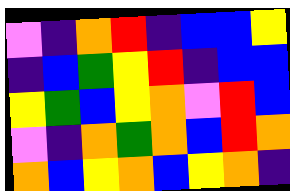[["violet", "indigo", "orange", "red", "indigo", "blue", "blue", "yellow"], ["indigo", "blue", "green", "yellow", "red", "indigo", "blue", "blue"], ["yellow", "green", "blue", "yellow", "orange", "violet", "red", "blue"], ["violet", "indigo", "orange", "green", "orange", "blue", "red", "orange"], ["orange", "blue", "yellow", "orange", "blue", "yellow", "orange", "indigo"]]